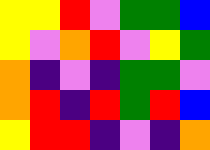[["yellow", "yellow", "red", "violet", "green", "green", "blue"], ["yellow", "violet", "orange", "red", "violet", "yellow", "green"], ["orange", "indigo", "violet", "indigo", "green", "green", "violet"], ["orange", "red", "indigo", "red", "green", "red", "blue"], ["yellow", "red", "red", "indigo", "violet", "indigo", "orange"]]